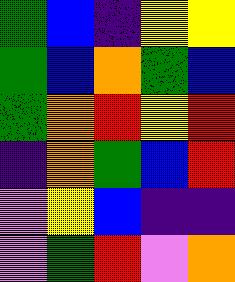[["green", "blue", "indigo", "yellow", "yellow"], ["green", "blue", "orange", "green", "blue"], ["green", "orange", "red", "yellow", "red"], ["indigo", "orange", "green", "blue", "red"], ["violet", "yellow", "blue", "indigo", "indigo"], ["violet", "green", "red", "violet", "orange"]]